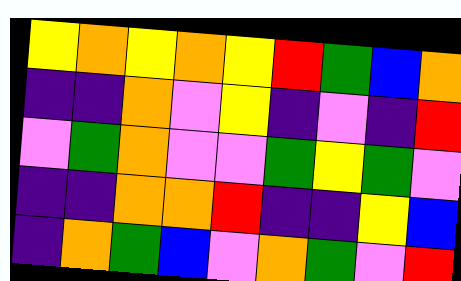[["yellow", "orange", "yellow", "orange", "yellow", "red", "green", "blue", "orange"], ["indigo", "indigo", "orange", "violet", "yellow", "indigo", "violet", "indigo", "red"], ["violet", "green", "orange", "violet", "violet", "green", "yellow", "green", "violet"], ["indigo", "indigo", "orange", "orange", "red", "indigo", "indigo", "yellow", "blue"], ["indigo", "orange", "green", "blue", "violet", "orange", "green", "violet", "red"]]